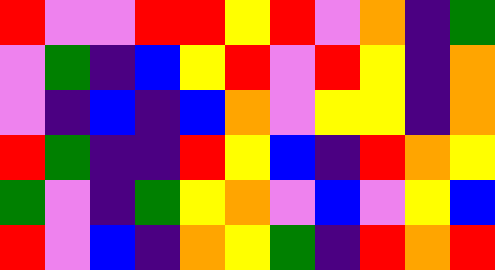[["red", "violet", "violet", "red", "red", "yellow", "red", "violet", "orange", "indigo", "green"], ["violet", "green", "indigo", "blue", "yellow", "red", "violet", "red", "yellow", "indigo", "orange"], ["violet", "indigo", "blue", "indigo", "blue", "orange", "violet", "yellow", "yellow", "indigo", "orange"], ["red", "green", "indigo", "indigo", "red", "yellow", "blue", "indigo", "red", "orange", "yellow"], ["green", "violet", "indigo", "green", "yellow", "orange", "violet", "blue", "violet", "yellow", "blue"], ["red", "violet", "blue", "indigo", "orange", "yellow", "green", "indigo", "red", "orange", "red"]]